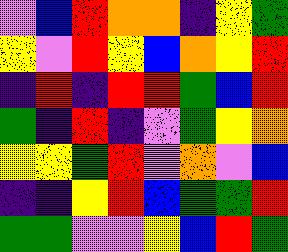[["violet", "blue", "red", "orange", "orange", "indigo", "yellow", "green"], ["yellow", "violet", "red", "yellow", "blue", "orange", "yellow", "red"], ["indigo", "red", "indigo", "red", "red", "green", "blue", "red"], ["green", "indigo", "red", "indigo", "violet", "green", "yellow", "orange"], ["yellow", "yellow", "green", "red", "violet", "orange", "violet", "blue"], ["indigo", "indigo", "yellow", "red", "blue", "green", "green", "red"], ["green", "green", "violet", "violet", "yellow", "blue", "red", "green"]]